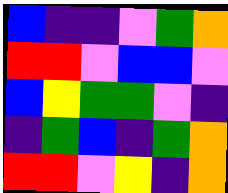[["blue", "indigo", "indigo", "violet", "green", "orange"], ["red", "red", "violet", "blue", "blue", "violet"], ["blue", "yellow", "green", "green", "violet", "indigo"], ["indigo", "green", "blue", "indigo", "green", "orange"], ["red", "red", "violet", "yellow", "indigo", "orange"]]